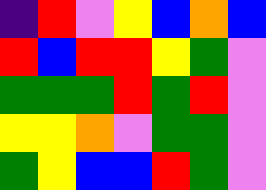[["indigo", "red", "violet", "yellow", "blue", "orange", "blue"], ["red", "blue", "red", "red", "yellow", "green", "violet"], ["green", "green", "green", "red", "green", "red", "violet"], ["yellow", "yellow", "orange", "violet", "green", "green", "violet"], ["green", "yellow", "blue", "blue", "red", "green", "violet"]]